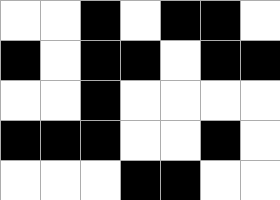[["white", "white", "black", "white", "black", "black", "white"], ["black", "white", "black", "black", "white", "black", "black"], ["white", "white", "black", "white", "white", "white", "white"], ["black", "black", "black", "white", "white", "black", "white"], ["white", "white", "white", "black", "black", "white", "white"]]